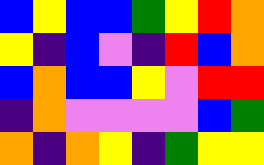[["blue", "yellow", "blue", "blue", "green", "yellow", "red", "orange"], ["yellow", "indigo", "blue", "violet", "indigo", "red", "blue", "orange"], ["blue", "orange", "blue", "blue", "yellow", "violet", "red", "red"], ["indigo", "orange", "violet", "violet", "violet", "violet", "blue", "green"], ["orange", "indigo", "orange", "yellow", "indigo", "green", "yellow", "yellow"]]